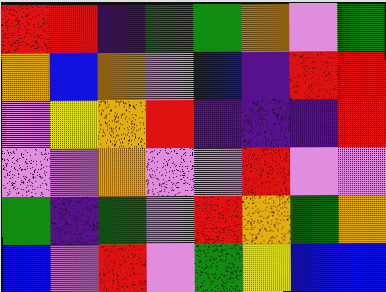[["red", "red", "indigo", "green", "green", "orange", "violet", "green"], ["orange", "blue", "orange", "violet", "blue", "indigo", "red", "red"], ["violet", "yellow", "orange", "red", "indigo", "indigo", "indigo", "red"], ["violet", "violet", "orange", "violet", "violet", "red", "violet", "violet"], ["green", "indigo", "green", "violet", "red", "orange", "green", "orange"], ["blue", "violet", "red", "violet", "green", "yellow", "blue", "blue"]]